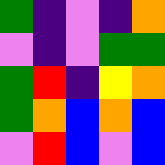[["green", "indigo", "violet", "indigo", "orange"], ["violet", "indigo", "violet", "green", "green"], ["green", "red", "indigo", "yellow", "orange"], ["green", "orange", "blue", "orange", "blue"], ["violet", "red", "blue", "violet", "blue"]]